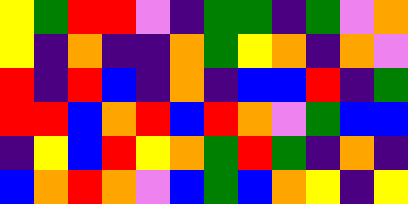[["yellow", "green", "red", "red", "violet", "indigo", "green", "green", "indigo", "green", "violet", "orange"], ["yellow", "indigo", "orange", "indigo", "indigo", "orange", "green", "yellow", "orange", "indigo", "orange", "violet"], ["red", "indigo", "red", "blue", "indigo", "orange", "indigo", "blue", "blue", "red", "indigo", "green"], ["red", "red", "blue", "orange", "red", "blue", "red", "orange", "violet", "green", "blue", "blue"], ["indigo", "yellow", "blue", "red", "yellow", "orange", "green", "red", "green", "indigo", "orange", "indigo"], ["blue", "orange", "red", "orange", "violet", "blue", "green", "blue", "orange", "yellow", "indigo", "yellow"]]